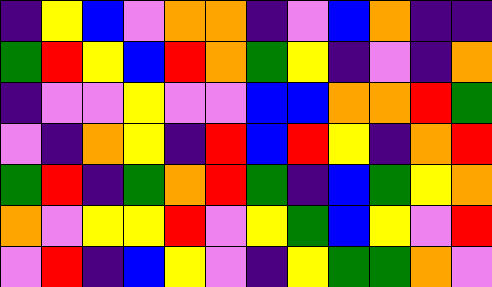[["indigo", "yellow", "blue", "violet", "orange", "orange", "indigo", "violet", "blue", "orange", "indigo", "indigo"], ["green", "red", "yellow", "blue", "red", "orange", "green", "yellow", "indigo", "violet", "indigo", "orange"], ["indigo", "violet", "violet", "yellow", "violet", "violet", "blue", "blue", "orange", "orange", "red", "green"], ["violet", "indigo", "orange", "yellow", "indigo", "red", "blue", "red", "yellow", "indigo", "orange", "red"], ["green", "red", "indigo", "green", "orange", "red", "green", "indigo", "blue", "green", "yellow", "orange"], ["orange", "violet", "yellow", "yellow", "red", "violet", "yellow", "green", "blue", "yellow", "violet", "red"], ["violet", "red", "indigo", "blue", "yellow", "violet", "indigo", "yellow", "green", "green", "orange", "violet"]]